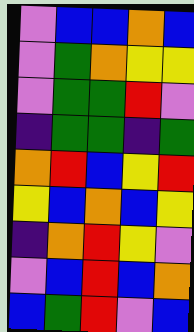[["violet", "blue", "blue", "orange", "blue"], ["violet", "green", "orange", "yellow", "yellow"], ["violet", "green", "green", "red", "violet"], ["indigo", "green", "green", "indigo", "green"], ["orange", "red", "blue", "yellow", "red"], ["yellow", "blue", "orange", "blue", "yellow"], ["indigo", "orange", "red", "yellow", "violet"], ["violet", "blue", "red", "blue", "orange"], ["blue", "green", "red", "violet", "blue"]]